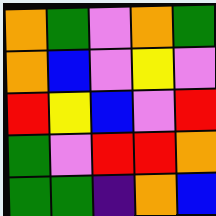[["orange", "green", "violet", "orange", "green"], ["orange", "blue", "violet", "yellow", "violet"], ["red", "yellow", "blue", "violet", "red"], ["green", "violet", "red", "red", "orange"], ["green", "green", "indigo", "orange", "blue"]]